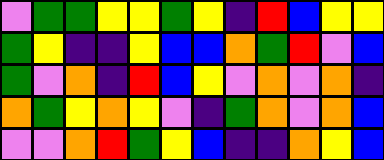[["violet", "green", "green", "yellow", "yellow", "green", "yellow", "indigo", "red", "blue", "yellow", "yellow"], ["green", "yellow", "indigo", "indigo", "yellow", "blue", "blue", "orange", "green", "red", "violet", "blue"], ["green", "violet", "orange", "indigo", "red", "blue", "yellow", "violet", "orange", "violet", "orange", "indigo"], ["orange", "green", "yellow", "orange", "yellow", "violet", "indigo", "green", "orange", "violet", "orange", "blue"], ["violet", "violet", "orange", "red", "green", "yellow", "blue", "indigo", "indigo", "orange", "yellow", "blue"]]